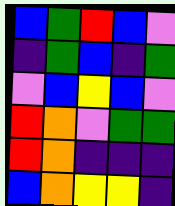[["blue", "green", "red", "blue", "violet"], ["indigo", "green", "blue", "indigo", "green"], ["violet", "blue", "yellow", "blue", "violet"], ["red", "orange", "violet", "green", "green"], ["red", "orange", "indigo", "indigo", "indigo"], ["blue", "orange", "yellow", "yellow", "indigo"]]